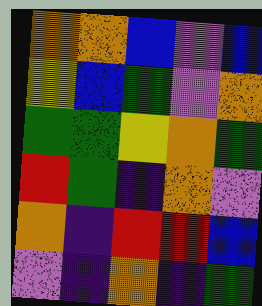[["orange", "orange", "blue", "violet", "blue"], ["yellow", "blue", "green", "violet", "orange"], ["green", "green", "yellow", "orange", "green"], ["red", "green", "indigo", "orange", "violet"], ["orange", "indigo", "red", "red", "blue"], ["violet", "indigo", "orange", "indigo", "green"]]